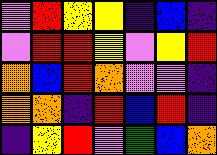[["violet", "red", "yellow", "yellow", "indigo", "blue", "indigo"], ["violet", "red", "red", "yellow", "violet", "yellow", "red"], ["orange", "blue", "red", "orange", "violet", "violet", "indigo"], ["orange", "orange", "indigo", "red", "blue", "red", "indigo"], ["indigo", "yellow", "red", "violet", "green", "blue", "orange"]]